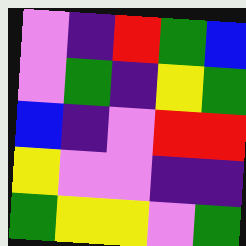[["violet", "indigo", "red", "green", "blue"], ["violet", "green", "indigo", "yellow", "green"], ["blue", "indigo", "violet", "red", "red"], ["yellow", "violet", "violet", "indigo", "indigo"], ["green", "yellow", "yellow", "violet", "green"]]